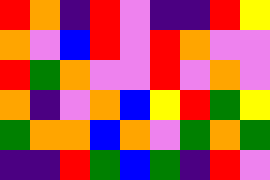[["red", "orange", "indigo", "red", "violet", "indigo", "indigo", "red", "yellow"], ["orange", "violet", "blue", "red", "violet", "red", "orange", "violet", "violet"], ["red", "green", "orange", "violet", "violet", "red", "violet", "orange", "violet"], ["orange", "indigo", "violet", "orange", "blue", "yellow", "red", "green", "yellow"], ["green", "orange", "orange", "blue", "orange", "violet", "green", "orange", "green"], ["indigo", "indigo", "red", "green", "blue", "green", "indigo", "red", "violet"]]